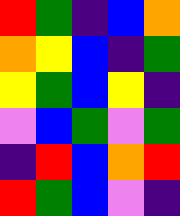[["red", "green", "indigo", "blue", "orange"], ["orange", "yellow", "blue", "indigo", "green"], ["yellow", "green", "blue", "yellow", "indigo"], ["violet", "blue", "green", "violet", "green"], ["indigo", "red", "blue", "orange", "red"], ["red", "green", "blue", "violet", "indigo"]]